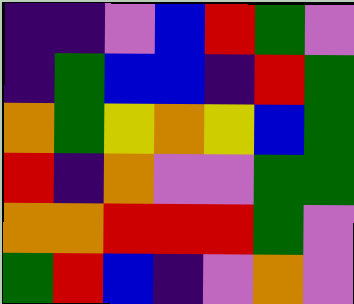[["indigo", "indigo", "violet", "blue", "red", "green", "violet"], ["indigo", "green", "blue", "blue", "indigo", "red", "green"], ["orange", "green", "yellow", "orange", "yellow", "blue", "green"], ["red", "indigo", "orange", "violet", "violet", "green", "green"], ["orange", "orange", "red", "red", "red", "green", "violet"], ["green", "red", "blue", "indigo", "violet", "orange", "violet"]]